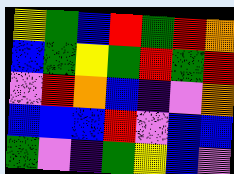[["yellow", "green", "blue", "red", "green", "red", "orange"], ["blue", "green", "yellow", "green", "red", "green", "red"], ["violet", "red", "orange", "blue", "indigo", "violet", "orange"], ["blue", "blue", "blue", "red", "violet", "blue", "blue"], ["green", "violet", "indigo", "green", "yellow", "blue", "violet"]]